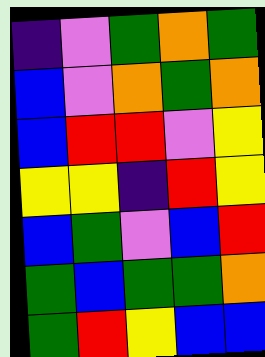[["indigo", "violet", "green", "orange", "green"], ["blue", "violet", "orange", "green", "orange"], ["blue", "red", "red", "violet", "yellow"], ["yellow", "yellow", "indigo", "red", "yellow"], ["blue", "green", "violet", "blue", "red"], ["green", "blue", "green", "green", "orange"], ["green", "red", "yellow", "blue", "blue"]]